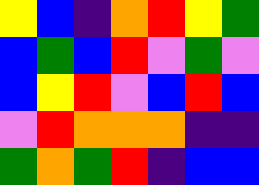[["yellow", "blue", "indigo", "orange", "red", "yellow", "green"], ["blue", "green", "blue", "red", "violet", "green", "violet"], ["blue", "yellow", "red", "violet", "blue", "red", "blue"], ["violet", "red", "orange", "orange", "orange", "indigo", "indigo"], ["green", "orange", "green", "red", "indigo", "blue", "blue"]]